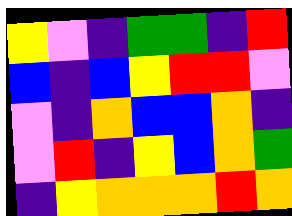[["yellow", "violet", "indigo", "green", "green", "indigo", "red"], ["blue", "indigo", "blue", "yellow", "red", "red", "violet"], ["violet", "indigo", "orange", "blue", "blue", "orange", "indigo"], ["violet", "red", "indigo", "yellow", "blue", "orange", "green"], ["indigo", "yellow", "orange", "orange", "orange", "red", "orange"]]